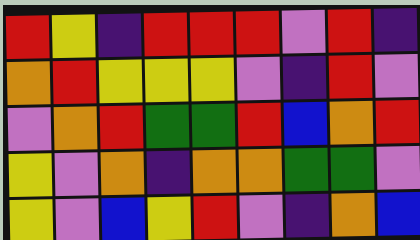[["red", "yellow", "indigo", "red", "red", "red", "violet", "red", "indigo"], ["orange", "red", "yellow", "yellow", "yellow", "violet", "indigo", "red", "violet"], ["violet", "orange", "red", "green", "green", "red", "blue", "orange", "red"], ["yellow", "violet", "orange", "indigo", "orange", "orange", "green", "green", "violet"], ["yellow", "violet", "blue", "yellow", "red", "violet", "indigo", "orange", "blue"]]